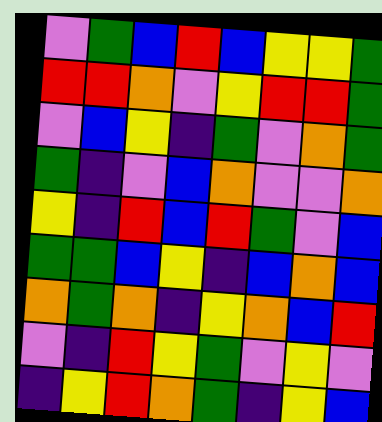[["violet", "green", "blue", "red", "blue", "yellow", "yellow", "green"], ["red", "red", "orange", "violet", "yellow", "red", "red", "green"], ["violet", "blue", "yellow", "indigo", "green", "violet", "orange", "green"], ["green", "indigo", "violet", "blue", "orange", "violet", "violet", "orange"], ["yellow", "indigo", "red", "blue", "red", "green", "violet", "blue"], ["green", "green", "blue", "yellow", "indigo", "blue", "orange", "blue"], ["orange", "green", "orange", "indigo", "yellow", "orange", "blue", "red"], ["violet", "indigo", "red", "yellow", "green", "violet", "yellow", "violet"], ["indigo", "yellow", "red", "orange", "green", "indigo", "yellow", "blue"]]